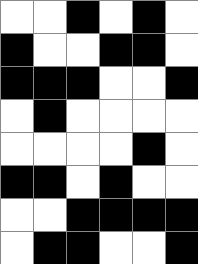[["white", "white", "black", "white", "black", "white"], ["black", "white", "white", "black", "black", "white"], ["black", "black", "black", "white", "white", "black"], ["white", "black", "white", "white", "white", "white"], ["white", "white", "white", "white", "black", "white"], ["black", "black", "white", "black", "white", "white"], ["white", "white", "black", "black", "black", "black"], ["white", "black", "black", "white", "white", "black"]]